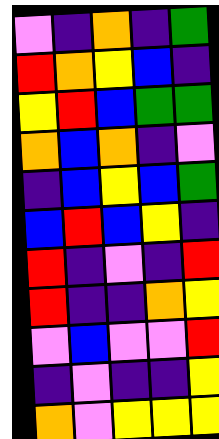[["violet", "indigo", "orange", "indigo", "green"], ["red", "orange", "yellow", "blue", "indigo"], ["yellow", "red", "blue", "green", "green"], ["orange", "blue", "orange", "indigo", "violet"], ["indigo", "blue", "yellow", "blue", "green"], ["blue", "red", "blue", "yellow", "indigo"], ["red", "indigo", "violet", "indigo", "red"], ["red", "indigo", "indigo", "orange", "yellow"], ["violet", "blue", "violet", "violet", "red"], ["indigo", "violet", "indigo", "indigo", "yellow"], ["orange", "violet", "yellow", "yellow", "yellow"]]